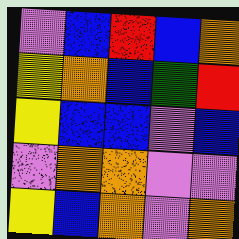[["violet", "blue", "red", "blue", "orange"], ["yellow", "orange", "blue", "green", "red"], ["yellow", "blue", "blue", "violet", "blue"], ["violet", "orange", "orange", "violet", "violet"], ["yellow", "blue", "orange", "violet", "orange"]]